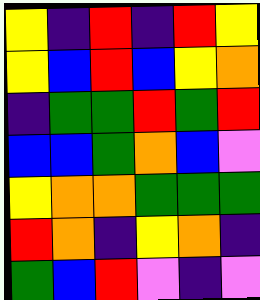[["yellow", "indigo", "red", "indigo", "red", "yellow"], ["yellow", "blue", "red", "blue", "yellow", "orange"], ["indigo", "green", "green", "red", "green", "red"], ["blue", "blue", "green", "orange", "blue", "violet"], ["yellow", "orange", "orange", "green", "green", "green"], ["red", "orange", "indigo", "yellow", "orange", "indigo"], ["green", "blue", "red", "violet", "indigo", "violet"]]